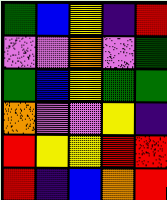[["green", "blue", "yellow", "indigo", "red"], ["violet", "violet", "orange", "violet", "green"], ["green", "blue", "yellow", "green", "green"], ["orange", "violet", "violet", "yellow", "indigo"], ["red", "yellow", "yellow", "red", "red"], ["red", "indigo", "blue", "orange", "red"]]